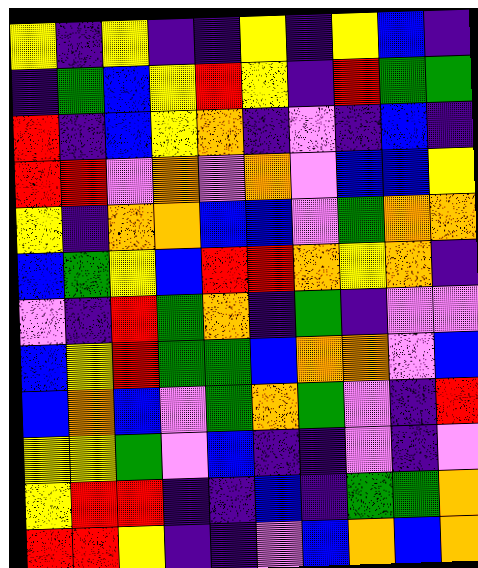[["yellow", "indigo", "yellow", "indigo", "indigo", "yellow", "indigo", "yellow", "blue", "indigo"], ["indigo", "green", "blue", "yellow", "red", "yellow", "indigo", "red", "green", "green"], ["red", "indigo", "blue", "yellow", "orange", "indigo", "violet", "indigo", "blue", "indigo"], ["red", "red", "violet", "orange", "violet", "orange", "violet", "blue", "blue", "yellow"], ["yellow", "indigo", "orange", "orange", "blue", "blue", "violet", "green", "orange", "orange"], ["blue", "green", "yellow", "blue", "red", "red", "orange", "yellow", "orange", "indigo"], ["violet", "indigo", "red", "green", "orange", "indigo", "green", "indigo", "violet", "violet"], ["blue", "yellow", "red", "green", "green", "blue", "orange", "orange", "violet", "blue"], ["blue", "orange", "blue", "violet", "green", "orange", "green", "violet", "indigo", "red"], ["yellow", "yellow", "green", "violet", "blue", "indigo", "indigo", "violet", "indigo", "violet"], ["yellow", "red", "red", "indigo", "indigo", "blue", "indigo", "green", "green", "orange"], ["red", "red", "yellow", "indigo", "indigo", "violet", "blue", "orange", "blue", "orange"]]